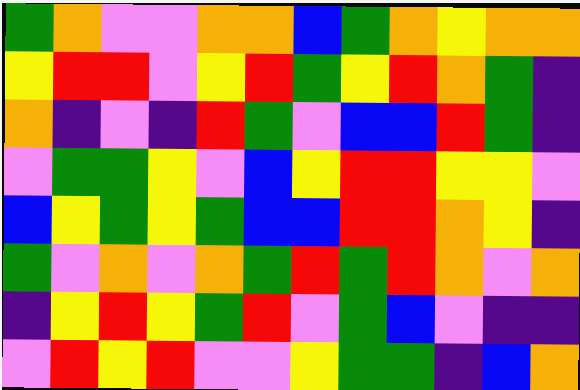[["green", "orange", "violet", "violet", "orange", "orange", "blue", "green", "orange", "yellow", "orange", "orange"], ["yellow", "red", "red", "violet", "yellow", "red", "green", "yellow", "red", "orange", "green", "indigo"], ["orange", "indigo", "violet", "indigo", "red", "green", "violet", "blue", "blue", "red", "green", "indigo"], ["violet", "green", "green", "yellow", "violet", "blue", "yellow", "red", "red", "yellow", "yellow", "violet"], ["blue", "yellow", "green", "yellow", "green", "blue", "blue", "red", "red", "orange", "yellow", "indigo"], ["green", "violet", "orange", "violet", "orange", "green", "red", "green", "red", "orange", "violet", "orange"], ["indigo", "yellow", "red", "yellow", "green", "red", "violet", "green", "blue", "violet", "indigo", "indigo"], ["violet", "red", "yellow", "red", "violet", "violet", "yellow", "green", "green", "indigo", "blue", "orange"]]